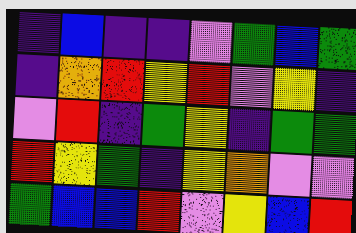[["indigo", "blue", "indigo", "indigo", "violet", "green", "blue", "green"], ["indigo", "orange", "red", "yellow", "red", "violet", "yellow", "indigo"], ["violet", "red", "indigo", "green", "yellow", "indigo", "green", "green"], ["red", "yellow", "green", "indigo", "yellow", "orange", "violet", "violet"], ["green", "blue", "blue", "red", "violet", "yellow", "blue", "red"]]